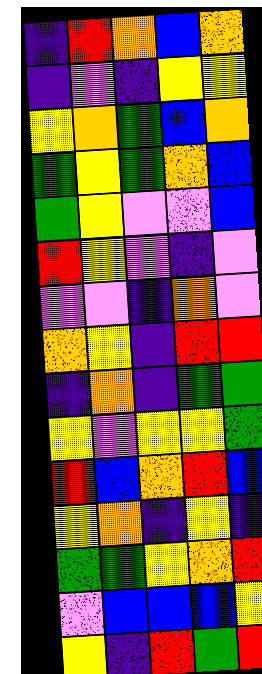[["indigo", "red", "orange", "blue", "orange"], ["indigo", "violet", "indigo", "yellow", "yellow"], ["yellow", "orange", "green", "blue", "orange"], ["green", "yellow", "green", "orange", "blue"], ["green", "yellow", "violet", "violet", "blue"], ["red", "yellow", "violet", "indigo", "violet"], ["violet", "violet", "indigo", "orange", "violet"], ["orange", "yellow", "indigo", "red", "red"], ["indigo", "orange", "indigo", "green", "green"], ["yellow", "violet", "yellow", "yellow", "green"], ["red", "blue", "orange", "red", "blue"], ["yellow", "orange", "indigo", "yellow", "indigo"], ["green", "green", "yellow", "orange", "red"], ["violet", "blue", "blue", "blue", "yellow"], ["yellow", "indigo", "red", "green", "red"]]